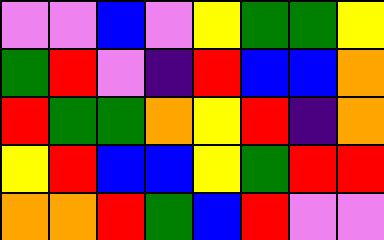[["violet", "violet", "blue", "violet", "yellow", "green", "green", "yellow"], ["green", "red", "violet", "indigo", "red", "blue", "blue", "orange"], ["red", "green", "green", "orange", "yellow", "red", "indigo", "orange"], ["yellow", "red", "blue", "blue", "yellow", "green", "red", "red"], ["orange", "orange", "red", "green", "blue", "red", "violet", "violet"]]